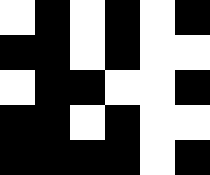[["white", "black", "white", "black", "white", "black"], ["black", "black", "white", "black", "white", "white"], ["white", "black", "black", "white", "white", "black"], ["black", "black", "white", "black", "white", "white"], ["black", "black", "black", "black", "white", "black"]]